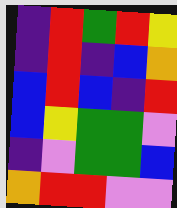[["indigo", "red", "green", "red", "yellow"], ["indigo", "red", "indigo", "blue", "orange"], ["blue", "red", "blue", "indigo", "red"], ["blue", "yellow", "green", "green", "violet"], ["indigo", "violet", "green", "green", "blue"], ["orange", "red", "red", "violet", "violet"]]